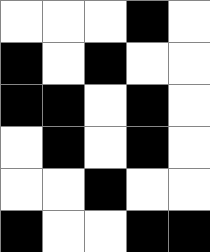[["white", "white", "white", "black", "white"], ["black", "white", "black", "white", "white"], ["black", "black", "white", "black", "white"], ["white", "black", "white", "black", "white"], ["white", "white", "black", "white", "white"], ["black", "white", "white", "black", "black"]]